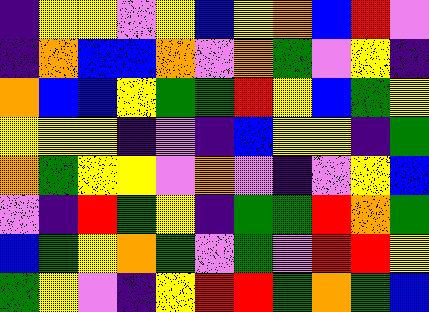[["indigo", "yellow", "yellow", "violet", "yellow", "blue", "yellow", "orange", "blue", "red", "violet"], ["indigo", "orange", "blue", "blue", "orange", "violet", "orange", "green", "violet", "yellow", "indigo"], ["orange", "blue", "blue", "yellow", "green", "green", "red", "yellow", "blue", "green", "yellow"], ["yellow", "yellow", "yellow", "indigo", "violet", "indigo", "blue", "yellow", "yellow", "indigo", "green"], ["orange", "green", "yellow", "yellow", "violet", "orange", "violet", "indigo", "violet", "yellow", "blue"], ["violet", "indigo", "red", "green", "yellow", "indigo", "green", "green", "red", "orange", "green"], ["blue", "green", "yellow", "orange", "green", "violet", "green", "violet", "red", "red", "yellow"], ["green", "yellow", "violet", "indigo", "yellow", "red", "red", "green", "orange", "green", "blue"]]